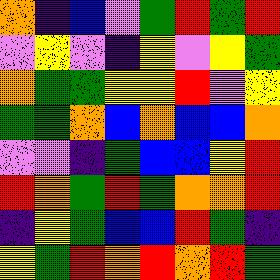[["orange", "indigo", "blue", "violet", "green", "red", "green", "red"], ["violet", "yellow", "violet", "indigo", "yellow", "violet", "yellow", "green"], ["orange", "green", "green", "yellow", "yellow", "red", "violet", "yellow"], ["green", "green", "orange", "blue", "orange", "blue", "blue", "orange"], ["violet", "violet", "indigo", "green", "blue", "blue", "yellow", "red"], ["red", "orange", "green", "red", "green", "orange", "orange", "red"], ["indigo", "yellow", "green", "blue", "blue", "red", "green", "indigo"], ["yellow", "green", "red", "orange", "red", "orange", "red", "green"]]